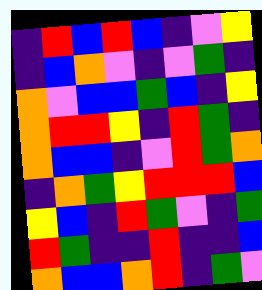[["indigo", "red", "blue", "red", "blue", "indigo", "violet", "yellow"], ["indigo", "blue", "orange", "violet", "indigo", "violet", "green", "indigo"], ["orange", "violet", "blue", "blue", "green", "blue", "indigo", "yellow"], ["orange", "red", "red", "yellow", "indigo", "red", "green", "indigo"], ["orange", "blue", "blue", "indigo", "violet", "red", "green", "orange"], ["indigo", "orange", "green", "yellow", "red", "red", "red", "blue"], ["yellow", "blue", "indigo", "red", "green", "violet", "indigo", "green"], ["red", "green", "indigo", "indigo", "red", "indigo", "indigo", "blue"], ["orange", "blue", "blue", "orange", "red", "indigo", "green", "violet"]]